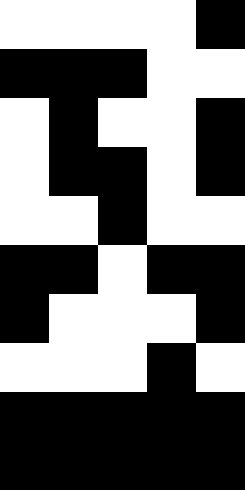[["white", "white", "white", "white", "black"], ["black", "black", "black", "white", "white"], ["white", "black", "white", "white", "black"], ["white", "black", "black", "white", "black"], ["white", "white", "black", "white", "white"], ["black", "black", "white", "black", "black"], ["black", "white", "white", "white", "black"], ["white", "white", "white", "black", "white"], ["black", "black", "black", "black", "black"], ["black", "black", "black", "black", "black"]]